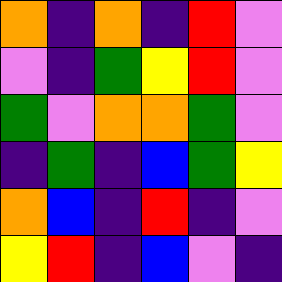[["orange", "indigo", "orange", "indigo", "red", "violet"], ["violet", "indigo", "green", "yellow", "red", "violet"], ["green", "violet", "orange", "orange", "green", "violet"], ["indigo", "green", "indigo", "blue", "green", "yellow"], ["orange", "blue", "indigo", "red", "indigo", "violet"], ["yellow", "red", "indigo", "blue", "violet", "indigo"]]